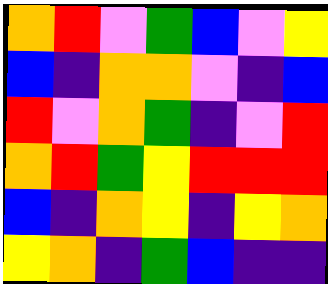[["orange", "red", "violet", "green", "blue", "violet", "yellow"], ["blue", "indigo", "orange", "orange", "violet", "indigo", "blue"], ["red", "violet", "orange", "green", "indigo", "violet", "red"], ["orange", "red", "green", "yellow", "red", "red", "red"], ["blue", "indigo", "orange", "yellow", "indigo", "yellow", "orange"], ["yellow", "orange", "indigo", "green", "blue", "indigo", "indigo"]]